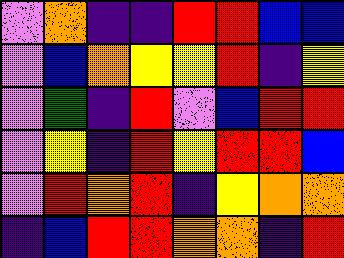[["violet", "orange", "indigo", "indigo", "red", "red", "blue", "blue"], ["violet", "blue", "orange", "yellow", "yellow", "red", "indigo", "yellow"], ["violet", "green", "indigo", "red", "violet", "blue", "red", "red"], ["violet", "yellow", "indigo", "red", "yellow", "red", "red", "blue"], ["violet", "red", "orange", "red", "indigo", "yellow", "orange", "orange"], ["indigo", "blue", "red", "red", "orange", "orange", "indigo", "red"]]